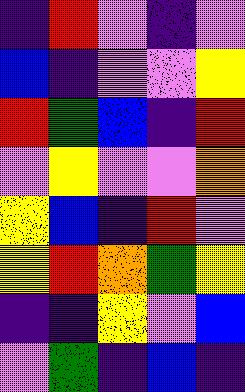[["indigo", "red", "violet", "indigo", "violet"], ["blue", "indigo", "violet", "violet", "yellow"], ["red", "green", "blue", "indigo", "red"], ["violet", "yellow", "violet", "violet", "orange"], ["yellow", "blue", "indigo", "red", "violet"], ["yellow", "red", "orange", "green", "yellow"], ["indigo", "indigo", "yellow", "violet", "blue"], ["violet", "green", "indigo", "blue", "indigo"]]